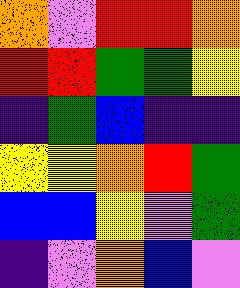[["orange", "violet", "red", "red", "orange"], ["red", "red", "green", "green", "yellow"], ["indigo", "green", "blue", "indigo", "indigo"], ["yellow", "yellow", "orange", "red", "green"], ["blue", "blue", "yellow", "violet", "green"], ["indigo", "violet", "orange", "blue", "violet"]]